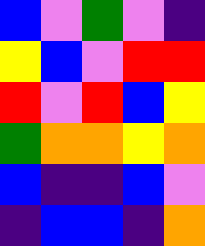[["blue", "violet", "green", "violet", "indigo"], ["yellow", "blue", "violet", "red", "red"], ["red", "violet", "red", "blue", "yellow"], ["green", "orange", "orange", "yellow", "orange"], ["blue", "indigo", "indigo", "blue", "violet"], ["indigo", "blue", "blue", "indigo", "orange"]]